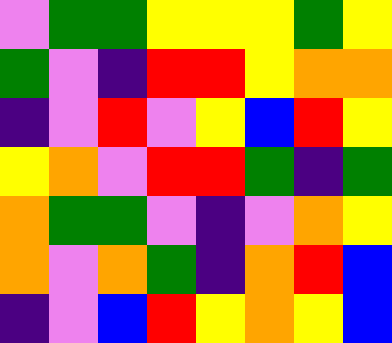[["violet", "green", "green", "yellow", "yellow", "yellow", "green", "yellow"], ["green", "violet", "indigo", "red", "red", "yellow", "orange", "orange"], ["indigo", "violet", "red", "violet", "yellow", "blue", "red", "yellow"], ["yellow", "orange", "violet", "red", "red", "green", "indigo", "green"], ["orange", "green", "green", "violet", "indigo", "violet", "orange", "yellow"], ["orange", "violet", "orange", "green", "indigo", "orange", "red", "blue"], ["indigo", "violet", "blue", "red", "yellow", "orange", "yellow", "blue"]]